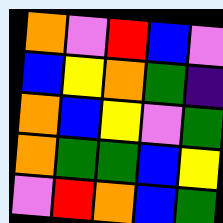[["orange", "violet", "red", "blue", "violet"], ["blue", "yellow", "orange", "green", "indigo"], ["orange", "blue", "yellow", "violet", "green"], ["orange", "green", "green", "blue", "yellow"], ["violet", "red", "orange", "blue", "green"]]